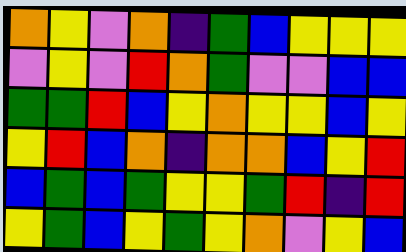[["orange", "yellow", "violet", "orange", "indigo", "green", "blue", "yellow", "yellow", "yellow"], ["violet", "yellow", "violet", "red", "orange", "green", "violet", "violet", "blue", "blue"], ["green", "green", "red", "blue", "yellow", "orange", "yellow", "yellow", "blue", "yellow"], ["yellow", "red", "blue", "orange", "indigo", "orange", "orange", "blue", "yellow", "red"], ["blue", "green", "blue", "green", "yellow", "yellow", "green", "red", "indigo", "red"], ["yellow", "green", "blue", "yellow", "green", "yellow", "orange", "violet", "yellow", "blue"]]